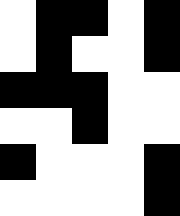[["white", "black", "black", "white", "black"], ["white", "black", "white", "white", "black"], ["black", "black", "black", "white", "white"], ["white", "white", "black", "white", "white"], ["black", "white", "white", "white", "black"], ["white", "white", "white", "white", "black"]]